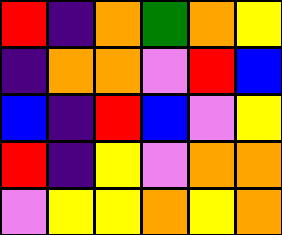[["red", "indigo", "orange", "green", "orange", "yellow"], ["indigo", "orange", "orange", "violet", "red", "blue"], ["blue", "indigo", "red", "blue", "violet", "yellow"], ["red", "indigo", "yellow", "violet", "orange", "orange"], ["violet", "yellow", "yellow", "orange", "yellow", "orange"]]